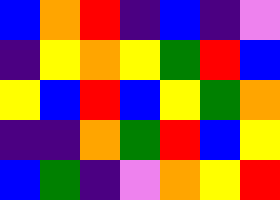[["blue", "orange", "red", "indigo", "blue", "indigo", "violet"], ["indigo", "yellow", "orange", "yellow", "green", "red", "blue"], ["yellow", "blue", "red", "blue", "yellow", "green", "orange"], ["indigo", "indigo", "orange", "green", "red", "blue", "yellow"], ["blue", "green", "indigo", "violet", "orange", "yellow", "red"]]